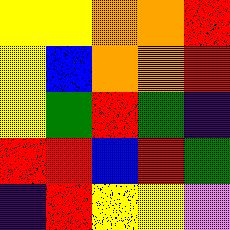[["yellow", "yellow", "orange", "orange", "red"], ["yellow", "blue", "orange", "orange", "red"], ["yellow", "green", "red", "green", "indigo"], ["red", "red", "blue", "red", "green"], ["indigo", "red", "yellow", "yellow", "violet"]]